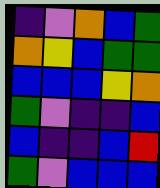[["indigo", "violet", "orange", "blue", "green"], ["orange", "yellow", "blue", "green", "green"], ["blue", "blue", "blue", "yellow", "orange"], ["green", "violet", "indigo", "indigo", "blue"], ["blue", "indigo", "indigo", "blue", "red"], ["green", "violet", "blue", "blue", "blue"]]